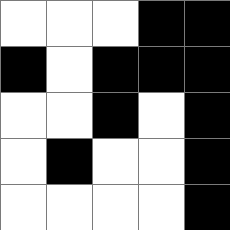[["white", "white", "white", "black", "black"], ["black", "white", "black", "black", "black"], ["white", "white", "black", "white", "black"], ["white", "black", "white", "white", "black"], ["white", "white", "white", "white", "black"]]